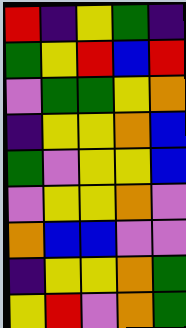[["red", "indigo", "yellow", "green", "indigo"], ["green", "yellow", "red", "blue", "red"], ["violet", "green", "green", "yellow", "orange"], ["indigo", "yellow", "yellow", "orange", "blue"], ["green", "violet", "yellow", "yellow", "blue"], ["violet", "yellow", "yellow", "orange", "violet"], ["orange", "blue", "blue", "violet", "violet"], ["indigo", "yellow", "yellow", "orange", "green"], ["yellow", "red", "violet", "orange", "green"]]